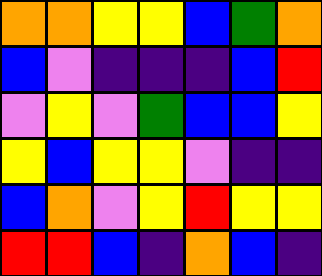[["orange", "orange", "yellow", "yellow", "blue", "green", "orange"], ["blue", "violet", "indigo", "indigo", "indigo", "blue", "red"], ["violet", "yellow", "violet", "green", "blue", "blue", "yellow"], ["yellow", "blue", "yellow", "yellow", "violet", "indigo", "indigo"], ["blue", "orange", "violet", "yellow", "red", "yellow", "yellow"], ["red", "red", "blue", "indigo", "orange", "blue", "indigo"]]